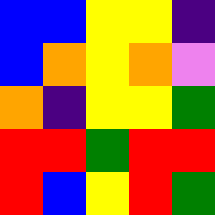[["blue", "blue", "yellow", "yellow", "indigo"], ["blue", "orange", "yellow", "orange", "violet"], ["orange", "indigo", "yellow", "yellow", "green"], ["red", "red", "green", "red", "red"], ["red", "blue", "yellow", "red", "green"]]